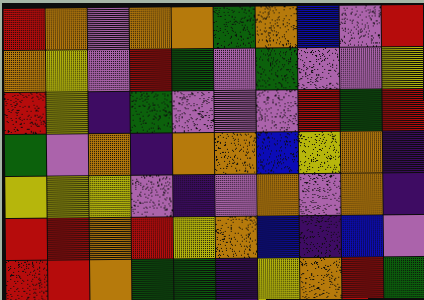[["red", "orange", "violet", "orange", "orange", "green", "orange", "blue", "violet", "red"], ["orange", "yellow", "violet", "red", "green", "violet", "green", "violet", "violet", "yellow"], ["red", "yellow", "indigo", "green", "violet", "violet", "violet", "red", "green", "red"], ["green", "violet", "orange", "indigo", "orange", "orange", "blue", "yellow", "orange", "indigo"], ["yellow", "yellow", "yellow", "violet", "indigo", "violet", "orange", "violet", "orange", "indigo"], ["red", "red", "orange", "red", "yellow", "orange", "blue", "indigo", "blue", "violet"], ["red", "red", "orange", "green", "green", "indigo", "yellow", "orange", "red", "green"]]